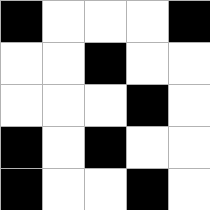[["black", "white", "white", "white", "black"], ["white", "white", "black", "white", "white"], ["white", "white", "white", "black", "white"], ["black", "white", "black", "white", "white"], ["black", "white", "white", "black", "white"]]